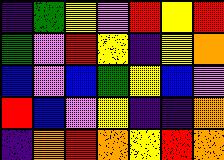[["indigo", "green", "yellow", "violet", "red", "yellow", "red"], ["green", "violet", "red", "yellow", "indigo", "yellow", "orange"], ["blue", "violet", "blue", "green", "yellow", "blue", "violet"], ["red", "blue", "violet", "yellow", "indigo", "indigo", "orange"], ["indigo", "orange", "red", "orange", "yellow", "red", "orange"]]